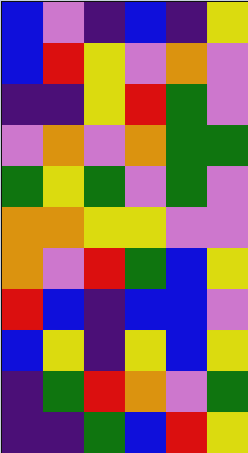[["blue", "violet", "indigo", "blue", "indigo", "yellow"], ["blue", "red", "yellow", "violet", "orange", "violet"], ["indigo", "indigo", "yellow", "red", "green", "violet"], ["violet", "orange", "violet", "orange", "green", "green"], ["green", "yellow", "green", "violet", "green", "violet"], ["orange", "orange", "yellow", "yellow", "violet", "violet"], ["orange", "violet", "red", "green", "blue", "yellow"], ["red", "blue", "indigo", "blue", "blue", "violet"], ["blue", "yellow", "indigo", "yellow", "blue", "yellow"], ["indigo", "green", "red", "orange", "violet", "green"], ["indigo", "indigo", "green", "blue", "red", "yellow"]]